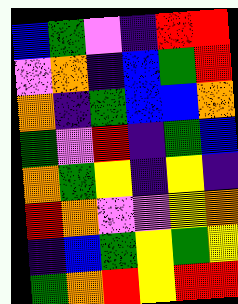[["blue", "green", "violet", "indigo", "red", "red"], ["violet", "orange", "indigo", "blue", "green", "red"], ["orange", "indigo", "green", "blue", "blue", "orange"], ["green", "violet", "red", "indigo", "green", "blue"], ["orange", "green", "yellow", "indigo", "yellow", "indigo"], ["red", "orange", "violet", "violet", "yellow", "orange"], ["indigo", "blue", "green", "yellow", "green", "yellow"], ["green", "orange", "red", "yellow", "red", "red"]]